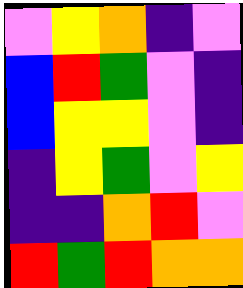[["violet", "yellow", "orange", "indigo", "violet"], ["blue", "red", "green", "violet", "indigo"], ["blue", "yellow", "yellow", "violet", "indigo"], ["indigo", "yellow", "green", "violet", "yellow"], ["indigo", "indigo", "orange", "red", "violet"], ["red", "green", "red", "orange", "orange"]]